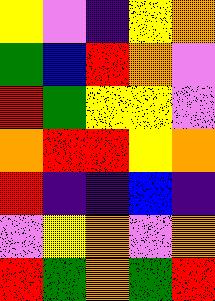[["yellow", "violet", "indigo", "yellow", "orange"], ["green", "blue", "red", "orange", "violet"], ["red", "green", "yellow", "yellow", "violet"], ["orange", "red", "red", "yellow", "orange"], ["red", "indigo", "indigo", "blue", "indigo"], ["violet", "yellow", "orange", "violet", "orange"], ["red", "green", "orange", "green", "red"]]